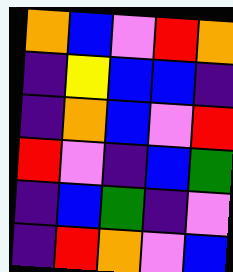[["orange", "blue", "violet", "red", "orange"], ["indigo", "yellow", "blue", "blue", "indigo"], ["indigo", "orange", "blue", "violet", "red"], ["red", "violet", "indigo", "blue", "green"], ["indigo", "blue", "green", "indigo", "violet"], ["indigo", "red", "orange", "violet", "blue"]]